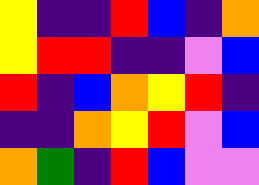[["yellow", "indigo", "indigo", "red", "blue", "indigo", "orange"], ["yellow", "red", "red", "indigo", "indigo", "violet", "blue"], ["red", "indigo", "blue", "orange", "yellow", "red", "indigo"], ["indigo", "indigo", "orange", "yellow", "red", "violet", "blue"], ["orange", "green", "indigo", "red", "blue", "violet", "violet"]]